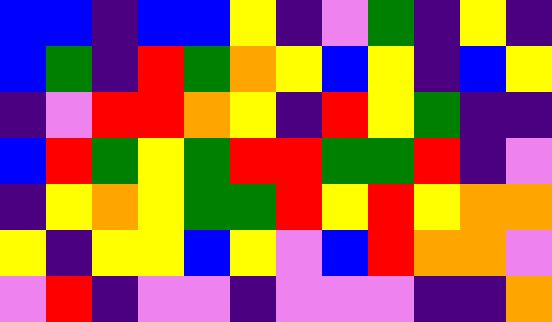[["blue", "blue", "indigo", "blue", "blue", "yellow", "indigo", "violet", "green", "indigo", "yellow", "indigo"], ["blue", "green", "indigo", "red", "green", "orange", "yellow", "blue", "yellow", "indigo", "blue", "yellow"], ["indigo", "violet", "red", "red", "orange", "yellow", "indigo", "red", "yellow", "green", "indigo", "indigo"], ["blue", "red", "green", "yellow", "green", "red", "red", "green", "green", "red", "indigo", "violet"], ["indigo", "yellow", "orange", "yellow", "green", "green", "red", "yellow", "red", "yellow", "orange", "orange"], ["yellow", "indigo", "yellow", "yellow", "blue", "yellow", "violet", "blue", "red", "orange", "orange", "violet"], ["violet", "red", "indigo", "violet", "violet", "indigo", "violet", "violet", "violet", "indigo", "indigo", "orange"]]